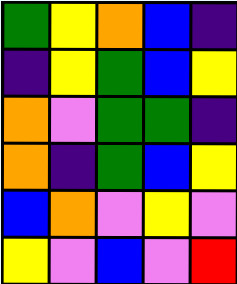[["green", "yellow", "orange", "blue", "indigo"], ["indigo", "yellow", "green", "blue", "yellow"], ["orange", "violet", "green", "green", "indigo"], ["orange", "indigo", "green", "blue", "yellow"], ["blue", "orange", "violet", "yellow", "violet"], ["yellow", "violet", "blue", "violet", "red"]]